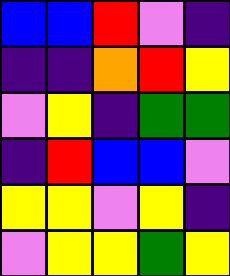[["blue", "blue", "red", "violet", "indigo"], ["indigo", "indigo", "orange", "red", "yellow"], ["violet", "yellow", "indigo", "green", "green"], ["indigo", "red", "blue", "blue", "violet"], ["yellow", "yellow", "violet", "yellow", "indigo"], ["violet", "yellow", "yellow", "green", "yellow"]]